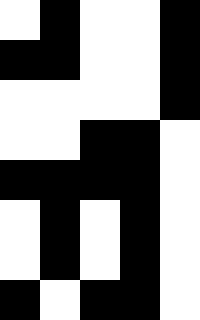[["white", "black", "white", "white", "black"], ["black", "black", "white", "white", "black"], ["white", "white", "white", "white", "black"], ["white", "white", "black", "black", "white"], ["black", "black", "black", "black", "white"], ["white", "black", "white", "black", "white"], ["white", "black", "white", "black", "white"], ["black", "white", "black", "black", "white"]]